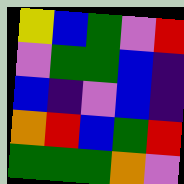[["yellow", "blue", "green", "violet", "red"], ["violet", "green", "green", "blue", "indigo"], ["blue", "indigo", "violet", "blue", "indigo"], ["orange", "red", "blue", "green", "red"], ["green", "green", "green", "orange", "violet"]]